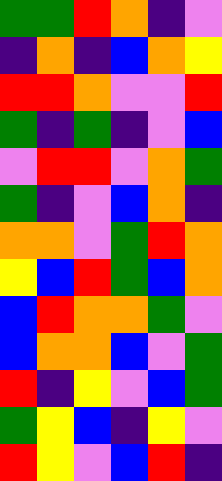[["green", "green", "red", "orange", "indigo", "violet"], ["indigo", "orange", "indigo", "blue", "orange", "yellow"], ["red", "red", "orange", "violet", "violet", "red"], ["green", "indigo", "green", "indigo", "violet", "blue"], ["violet", "red", "red", "violet", "orange", "green"], ["green", "indigo", "violet", "blue", "orange", "indigo"], ["orange", "orange", "violet", "green", "red", "orange"], ["yellow", "blue", "red", "green", "blue", "orange"], ["blue", "red", "orange", "orange", "green", "violet"], ["blue", "orange", "orange", "blue", "violet", "green"], ["red", "indigo", "yellow", "violet", "blue", "green"], ["green", "yellow", "blue", "indigo", "yellow", "violet"], ["red", "yellow", "violet", "blue", "red", "indigo"]]